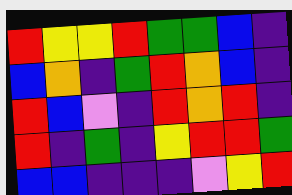[["red", "yellow", "yellow", "red", "green", "green", "blue", "indigo"], ["blue", "orange", "indigo", "green", "red", "orange", "blue", "indigo"], ["red", "blue", "violet", "indigo", "red", "orange", "red", "indigo"], ["red", "indigo", "green", "indigo", "yellow", "red", "red", "green"], ["blue", "blue", "indigo", "indigo", "indigo", "violet", "yellow", "red"]]